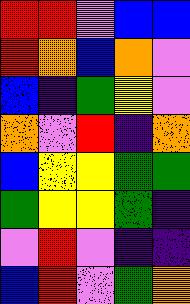[["red", "red", "violet", "blue", "blue"], ["red", "orange", "blue", "orange", "violet"], ["blue", "indigo", "green", "yellow", "violet"], ["orange", "violet", "red", "indigo", "orange"], ["blue", "yellow", "yellow", "green", "green"], ["green", "yellow", "yellow", "green", "indigo"], ["violet", "red", "violet", "indigo", "indigo"], ["blue", "red", "violet", "green", "orange"]]